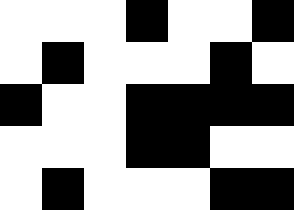[["white", "white", "white", "black", "white", "white", "black"], ["white", "black", "white", "white", "white", "black", "white"], ["black", "white", "white", "black", "black", "black", "black"], ["white", "white", "white", "black", "black", "white", "white"], ["white", "black", "white", "white", "white", "black", "black"]]